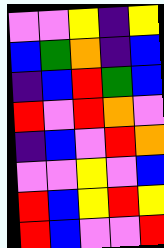[["violet", "violet", "yellow", "indigo", "yellow"], ["blue", "green", "orange", "indigo", "blue"], ["indigo", "blue", "red", "green", "blue"], ["red", "violet", "red", "orange", "violet"], ["indigo", "blue", "violet", "red", "orange"], ["violet", "violet", "yellow", "violet", "blue"], ["red", "blue", "yellow", "red", "yellow"], ["red", "blue", "violet", "violet", "red"]]